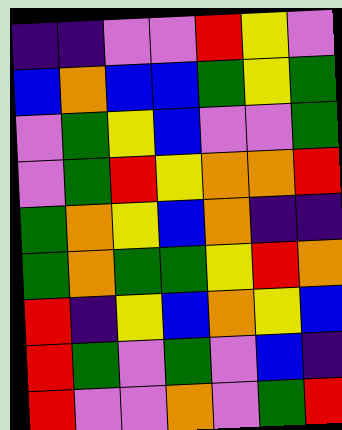[["indigo", "indigo", "violet", "violet", "red", "yellow", "violet"], ["blue", "orange", "blue", "blue", "green", "yellow", "green"], ["violet", "green", "yellow", "blue", "violet", "violet", "green"], ["violet", "green", "red", "yellow", "orange", "orange", "red"], ["green", "orange", "yellow", "blue", "orange", "indigo", "indigo"], ["green", "orange", "green", "green", "yellow", "red", "orange"], ["red", "indigo", "yellow", "blue", "orange", "yellow", "blue"], ["red", "green", "violet", "green", "violet", "blue", "indigo"], ["red", "violet", "violet", "orange", "violet", "green", "red"]]